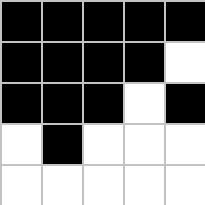[["black", "black", "black", "black", "black"], ["black", "black", "black", "black", "white"], ["black", "black", "black", "white", "black"], ["white", "black", "white", "white", "white"], ["white", "white", "white", "white", "white"]]